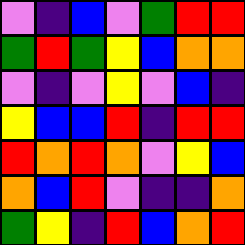[["violet", "indigo", "blue", "violet", "green", "red", "red"], ["green", "red", "green", "yellow", "blue", "orange", "orange"], ["violet", "indigo", "violet", "yellow", "violet", "blue", "indigo"], ["yellow", "blue", "blue", "red", "indigo", "red", "red"], ["red", "orange", "red", "orange", "violet", "yellow", "blue"], ["orange", "blue", "red", "violet", "indigo", "indigo", "orange"], ["green", "yellow", "indigo", "red", "blue", "orange", "red"]]